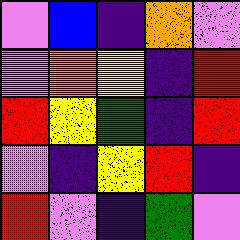[["violet", "blue", "indigo", "orange", "violet"], ["violet", "orange", "yellow", "indigo", "red"], ["red", "yellow", "green", "indigo", "red"], ["violet", "indigo", "yellow", "red", "indigo"], ["red", "violet", "indigo", "green", "violet"]]